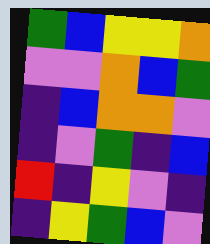[["green", "blue", "yellow", "yellow", "orange"], ["violet", "violet", "orange", "blue", "green"], ["indigo", "blue", "orange", "orange", "violet"], ["indigo", "violet", "green", "indigo", "blue"], ["red", "indigo", "yellow", "violet", "indigo"], ["indigo", "yellow", "green", "blue", "violet"]]